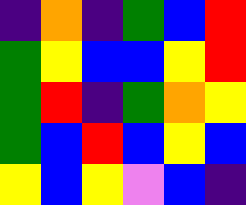[["indigo", "orange", "indigo", "green", "blue", "red"], ["green", "yellow", "blue", "blue", "yellow", "red"], ["green", "red", "indigo", "green", "orange", "yellow"], ["green", "blue", "red", "blue", "yellow", "blue"], ["yellow", "blue", "yellow", "violet", "blue", "indigo"]]